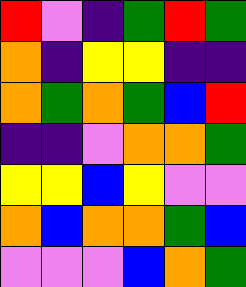[["red", "violet", "indigo", "green", "red", "green"], ["orange", "indigo", "yellow", "yellow", "indigo", "indigo"], ["orange", "green", "orange", "green", "blue", "red"], ["indigo", "indigo", "violet", "orange", "orange", "green"], ["yellow", "yellow", "blue", "yellow", "violet", "violet"], ["orange", "blue", "orange", "orange", "green", "blue"], ["violet", "violet", "violet", "blue", "orange", "green"]]